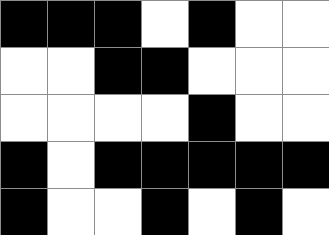[["black", "black", "black", "white", "black", "white", "white"], ["white", "white", "black", "black", "white", "white", "white"], ["white", "white", "white", "white", "black", "white", "white"], ["black", "white", "black", "black", "black", "black", "black"], ["black", "white", "white", "black", "white", "black", "white"]]